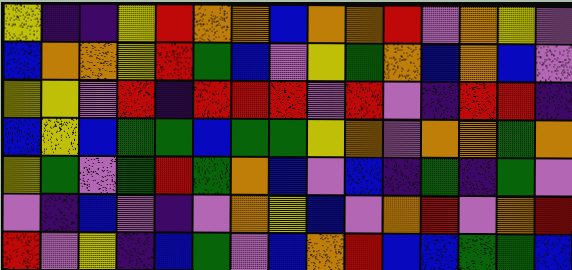[["yellow", "indigo", "indigo", "yellow", "red", "orange", "orange", "blue", "orange", "orange", "red", "violet", "orange", "yellow", "violet"], ["blue", "orange", "orange", "yellow", "red", "green", "blue", "violet", "yellow", "green", "orange", "blue", "orange", "blue", "violet"], ["yellow", "yellow", "violet", "red", "indigo", "red", "red", "red", "violet", "red", "violet", "indigo", "red", "red", "indigo"], ["blue", "yellow", "blue", "green", "green", "blue", "green", "green", "yellow", "orange", "violet", "orange", "orange", "green", "orange"], ["yellow", "green", "violet", "green", "red", "green", "orange", "blue", "violet", "blue", "indigo", "green", "indigo", "green", "violet"], ["violet", "indigo", "blue", "violet", "indigo", "violet", "orange", "yellow", "blue", "violet", "orange", "red", "violet", "orange", "red"], ["red", "violet", "yellow", "indigo", "blue", "green", "violet", "blue", "orange", "red", "blue", "blue", "green", "green", "blue"]]